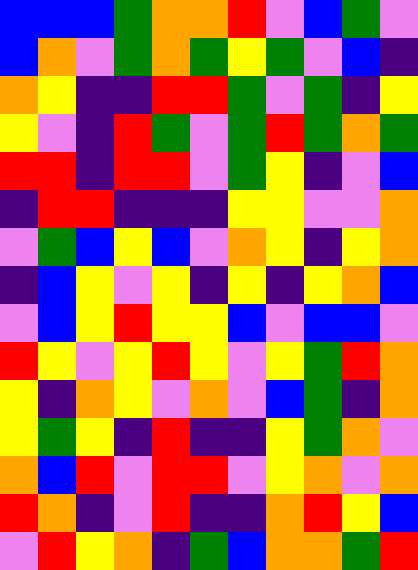[["blue", "blue", "blue", "green", "orange", "orange", "red", "violet", "blue", "green", "violet"], ["blue", "orange", "violet", "green", "orange", "green", "yellow", "green", "violet", "blue", "indigo"], ["orange", "yellow", "indigo", "indigo", "red", "red", "green", "violet", "green", "indigo", "yellow"], ["yellow", "violet", "indigo", "red", "green", "violet", "green", "red", "green", "orange", "green"], ["red", "red", "indigo", "red", "red", "violet", "green", "yellow", "indigo", "violet", "blue"], ["indigo", "red", "red", "indigo", "indigo", "indigo", "yellow", "yellow", "violet", "violet", "orange"], ["violet", "green", "blue", "yellow", "blue", "violet", "orange", "yellow", "indigo", "yellow", "orange"], ["indigo", "blue", "yellow", "violet", "yellow", "indigo", "yellow", "indigo", "yellow", "orange", "blue"], ["violet", "blue", "yellow", "red", "yellow", "yellow", "blue", "violet", "blue", "blue", "violet"], ["red", "yellow", "violet", "yellow", "red", "yellow", "violet", "yellow", "green", "red", "orange"], ["yellow", "indigo", "orange", "yellow", "violet", "orange", "violet", "blue", "green", "indigo", "orange"], ["yellow", "green", "yellow", "indigo", "red", "indigo", "indigo", "yellow", "green", "orange", "violet"], ["orange", "blue", "red", "violet", "red", "red", "violet", "yellow", "orange", "violet", "orange"], ["red", "orange", "indigo", "violet", "red", "indigo", "indigo", "orange", "red", "yellow", "blue"], ["violet", "red", "yellow", "orange", "indigo", "green", "blue", "orange", "orange", "green", "red"]]